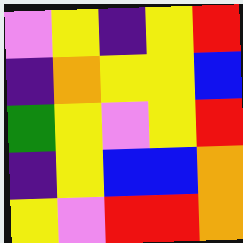[["violet", "yellow", "indigo", "yellow", "red"], ["indigo", "orange", "yellow", "yellow", "blue"], ["green", "yellow", "violet", "yellow", "red"], ["indigo", "yellow", "blue", "blue", "orange"], ["yellow", "violet", "red", "red", "orange"]]